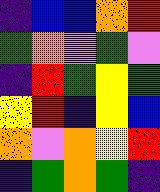[["indigo", "blue", "blue", "orange", "red"], ["green", "orange", "violet", "green", "violet"], ["indigo", "red", "green", "yellow", "green"], ["yellow", "red", "indigo", "yellow", "blue"], ["orange", "violet", "orange", "yellow", "red"], ["indigo", "green", "orange", "green", "indigo"]]